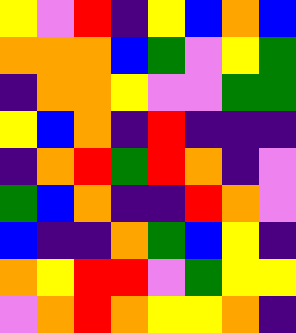[["yellow", "violet", "red", "indigo", "yellow", "blue", "orange", "blue"], ["orange", "orange", "orange", "blue", "green", "violet", "yellow", "green"], ["indigo", "orange", "orange", "yellow", "violet", "violet", "green", "green"], ["yellow", "blue", "orange", "indigo", "red", "indigo", "indigo", "indigo"], ["indigo", "orange", "red", "green", "red", "orange", "indigo", "violet"], ["green", "blue", "orange", "indigo", "indigo", "red", "orange", "violet"], ["blue", "indigo", "indigo", "orange", "green", "blue", "yellow", "indigo"], ["orange", "yellow", "red", "red", "violet", "green", "yellow", "yellow"], ["violet", "orange", "red", "orange", "yellow", "yellow", "orange", "indigo"]]